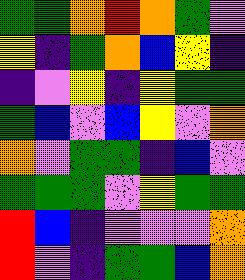[["green", "green", "orange", "red", "orange", "green", "violet"], ["yellow", "indigo", "green", "orange", "blue", "yellow", "indigo"], ["indigo", "violet", "yellow", "indigo", "yellow", "green", "green"], ["green", "blue", "violet", "blue", "yellow", "violet", "orange"], ["orange", "violet", "green", "green", "indigo", "blue", "violet"], ["green", "green", "green", "violet", "yellow", "green", "green"], ["red", "blue", "indigo", "violet", "violet", "violet", "orange"], ["red", "violet", "indigo", "green", "green", "blue", "orange"]]